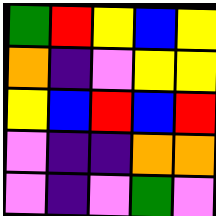[["green", "red", "yellow", "blue", "yellow"], ["orange", "indigo", "violet", "yellow", "yellow"], ["yellow", "blue", "red", "blue", "red"], ["violet", "indigo", "indigo", "orange", "orange"], ["violet", "indigo", "violet", "green", "violet"]]